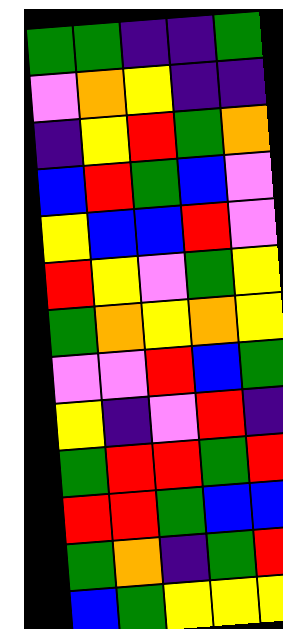[["green", "green", "indigo", "indigo", "green"], ["violet", "orange", "yellow", "indigo", "indigo"], ["indigo", "yellow", "red", "green", "orange"], ["blue", "red", "green", "blue", "violet"], ["yellow", "blue", "blue", "red", "violet"], ["red", "yellow", "violet", "green", "yellow"], ["green", "orange", "yellow", "orange", "yellow"], ["violet", "violet", "red", "blue", "green"], ["yellow", "indigo", "violet", "red", "indigo"], ["green", "red", "red", "green", "red"], ["red", "red", "green", "blue", "blue"], ["green", "orange", "indigo", "green", "red"], ["blue", "green", "yellow", "yellow", "yellow"]]